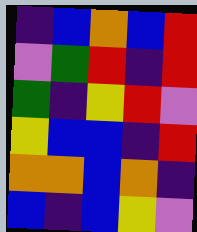[["indigo", "blue", "orange", "blue", "red"], ["violet", "green", "red", "indigo", "red"], ["green", "indigo", "yellow", "red", "violet"], ["yellow", "blue", "blue", "indigo", "red"], ["orange", "orange", "blue", "orange", "indigo"], ["blue", "indigo", "blue", "yellow", "violet"]]